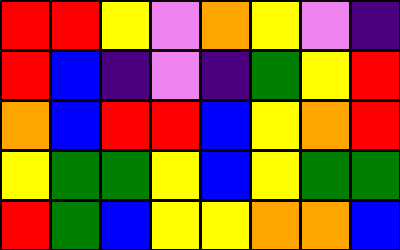[["red", "red", "yellow", "violet", "orange", "yellow", "violet", "indigo"], ["red", "blue", "indigo", "violet", "indigo", "green", "yellow", "red"], ["orange", "blue", "red", "red", "blue", "yellow", "orange", "red"], ["yellow", "green", "green", "yellow", "blue", "yellow", "green", "green"], ["red", "green", "blue", "yellow", "yellow", "orange", "orange", "blue"]]